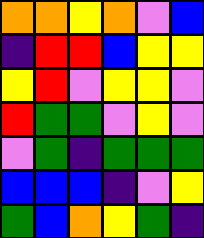[["orange", "orange", "yellow", "orange", "violet", "blue"], ["indigo", "red", "red", "blue", "yellow", "yellow"], ["yellow", "red", "violet", "yellow", "yellow", "violet"], ["red", "green", "green", "violet", "yellow", "violet"], ["violet", "green", "indigo", "green", "green", "green"], ["blue", "blue", "blue", "indigo", "violet", "yellow"], ["green", "blue", "orange", "yellow", "green", "indigo"]]